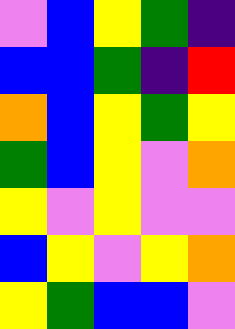[["violet", "blue", "yellow", "green", "indigo"], ["blue", "blue", "green", "indigo", "red"], ["orange", "blue", "yellow", "green", "yellow"], ["green", "blue", "yellow", "violet", "orange"], ["yellow", "violet", "yellow", "violet", "violet"], ["blue", "yellow", "violet", "yellow", "orange"], ["yellow", "green", "blue", "blue", "violet"]]